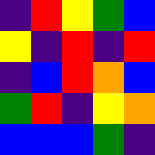[["indigo", "red", "yellow", "green", "blue"], ["yellow", "indigo", "red", "indigo", "red"], ["indigo", "blue", "red", "orange", "blue"], ["green", "red", "indigo", "yellow", "orange"], ["blue", "blue", "blue", "green", "indigo"]]